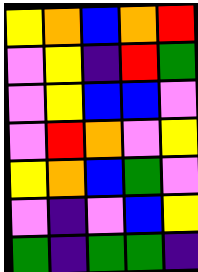[["yellow", "orange", "blue", "orange", "red"], ["violet", "yellow", "indigo", "red", "green"], ["violet", "yellow", "blue", "blue", "violet"], ["violet", "red", "orange", "violet", "yellow"], ["yellow", "orange", "blue", "green", "violet"], ["violet", "indigo", "violet", "blue", "yellow"], ["green", "indigo", "green", "green", "indigo"]]